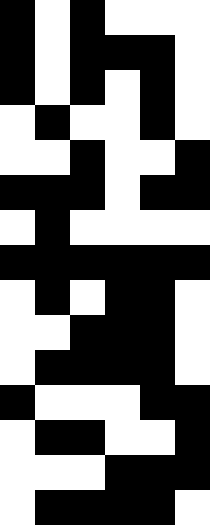[["black", "white", "black", "white", "white", "white"], ["black", "white", "black", "black", "black", "white"], ["black", "white", "black", "white", "black", "white"], ["white", "black", "white", "white", "black", "white"], ["white", "white", "black", "white", "white", "black"], ["black", "black", "black", "white", "black", "black"], ["white", "black", "white", "white", "white", "white"], ["black", "black", "black", "black", "black", "black"], ["white", "black", "white", "black", "black", "white"], ["white", "white", "black", "black", "black", "white"], ["white", "black", "black", "black", "black", "white"], ["black", "white", "white", "white", "black", "black"], ["white", "black", "black", "white", "white", "black"], ["white", "white", "white", "black", "black", "black"], ["white", "black", "black", "black", "black", "white"]]